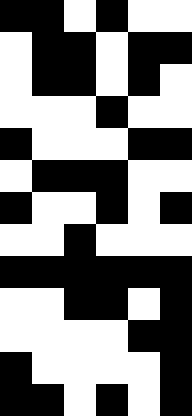[["black", "black", "white", "black", "white", "white"], ["white", "black", "black", "white", "black", "black"], ["white", "black", "black", "white", "black", "white"], ["white", "white", "white", "black", "white", "white"], ["black", "white", "white", "white", "black", "black"], ["white", "black", "black", "black", "white", "white"], ["black", "white", "white", "black", "white", "black"], ["white", "white", "black", "white", "white", "white"], ["black", "black", "black", "black", "black", "black"], ["white", "white", "black", "black", "white", "black"], ["white", "white", "white", "white", "black", "black"], ["black", "white", "white", "white", "white", "black"], ["black", "black", "white", "black", "white", "black"]]